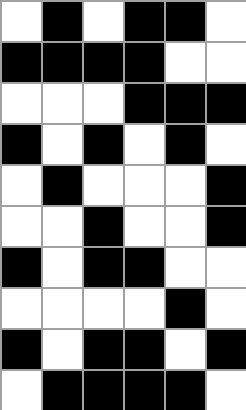[["white", "black", "white", "black", "black", "white"], ["black", "black", "black", "black", "white", "white"], ["white", "white", "white", "black", "black", "black"], ["black", "white", "black", "white", "black", "white"], ["white", "black", "white", "white", "white", "black"], ["white", "white", "black", "white", "white", "black"], ["black", "white", "black", "black", "white", "white"], ["white", "white", "white", "white", "black", "white"], ["black", "white", "black", "black", "white", "black"], ["white", "black", "black", "black", "black", "white"]]